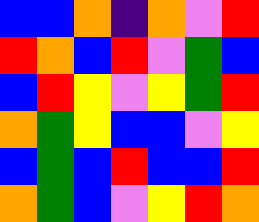[["blue", "blue", "orange", "indigo", "orange", "violet", "red"], ["red", "orange", "blue", "red", "violet", "green", "blue"], ["blue", "red", "yellow", "violet", "yellow", "green", "red"], ["orange", "green", "yellow", "blue", "blue", "violet", "yellow"], ["blue", "green", "blue", "red", "blue", "blue", "red"], ["orange", "green", "blue", "violet", "yellow", "red", "orange"]]